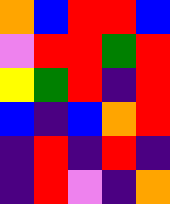[["orange", "blue", "red", "red", "blue"], ["violet", "red", "red", "green", "red"], ["yellow", "green", "red", "indigo", "red"], ["blue", "indigo", "blue", "orange", "red"], ["indigo", "red", "indigo", "red", "indigo"], ["indigo", "red", "violet", "indigo", "orange"]]